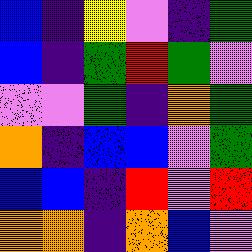[["blue", "indigo", "yellow", "violet", "indigo", "green"], ["blue", "indigo", "green", "red", "green", "violet"], ["violet", "violet", "green", "indigo", "orange", "green"], ["orange", "indigo", "blue", "blue", "violet", "green"], ["blue", "blue", "indigo", "red", "violet", "red"], ["orange", "orange", "indigo", "orange", "blue", "violet"]]